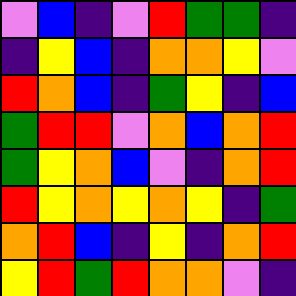[["violet", "blue", "indigo", "violet", "red", "green", "green", "indigo"], ["indigo", "yellow", "blue", "indigo", "orange", "orange", "yellow", "violet"], ["red", "orange", "blue", "indigo", "green", "yellow", "indigo", "blue"], ["green", "red", "red", "violet", "orange", "blue", "orange", "red"], ["green", "yellow", "orange", "blue", "violet", "indigo", "orange", "red"], ["red", "yellow", "orange", "yellow", "orange", "yellow", "indigo", "green"], ["orange", "red", "blue", "indigo", "yellow", "indigo", "orange", "red"], ["yellow", "red", "green", "red", "orange", "orange", "violet", "indigo"]]